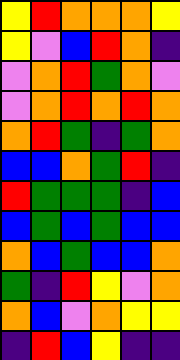[["yellow", "red", "orange", "orange", "orange", "yellow"], ["yellow", "violet", "blue", "red", "orange", "indigo"], ["violet", "orange", "red", "green", "orange", "violet"], ["violet", "orange", "red", "orange", "red", "orange"], ["orange", "red", "green", "indigo", "green", "orange"], ["blue", "blue", "orange", "green", "red", "indigo"], ["red", "green", "green", "green", "indigo", "blue"], ["blue", "green", "blue", "green", "blue", "blue"], ["orange", "blue", "green", "blue", "blue", "orange"], ["green", "indigo", "red", "yellow", "violet", "orange"], ["orange", "blue", "violet", "orange", "yellow", "yellow"], ["indigo", "red", "blue", "yellow", "indigo", "indigo"]]